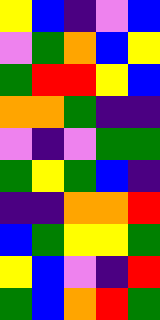[["yellow", "blue", "indigo", "violet", "blue"], ["violet", "green", "orange", "blue", "yellow"], ["green", "red", "red", "yellow", "blue"], ["orange", "orange", "green", "indigo", "indigo"], ["violet", "indigo", "violet", "green", "green"], ["green", "yellow", "green", "blue", "indigo"], ["indigo", "indigo", "orange", "orange", "red"], ["blue", "green", "yellow", "yellow", "green"], ["yellow", "blue", "violet", "indigo", "red"], ["green", "blue", "orange", "red", "green"]]